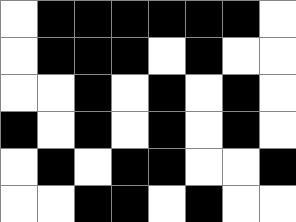[["white", "black", "black", "black", "black", "black", "black", "white"], ["white", "black", "black", "black", "white", "black", "white", "white"], ["white", "white", "black", "white", "black", "white", "black", "white"], ["black", "white", "black", "white", "black", "white", "black", "white"], ["white", "black", "white", "black", "black", "white", "white", "black"], ["white", "white", "black", "black", "white", "black", "white", "white"]]